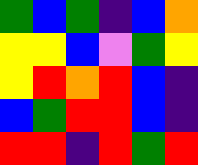[["green", "blue", "green", "indigo", "blue", "orange"], ["yellow", "yellow", "blue", "violet", "green", "yellow"], ["yellow", "red", "orange", "red", "blue", "indigo"], ["blue", "green", "red", "red", "blue", "indigo"], ["red", "red", "indigo", "red", "green", "red"]]